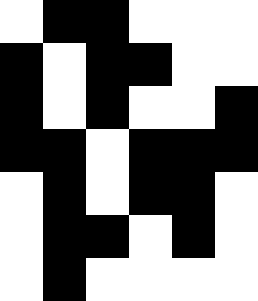[["white", "black", "black", "white", "white", "white"], ["black", "white", "black", "black", "white", "white"], ["black", "white", "black", "white", "white", "black"], ["black", "black", "white", "black", "black", "black"], ["white", "black", "white", "black", "black", "white"], ["white", "black", "black", "white", "black", "white"], ["white", "black", "white", "white", "white", "white"]]